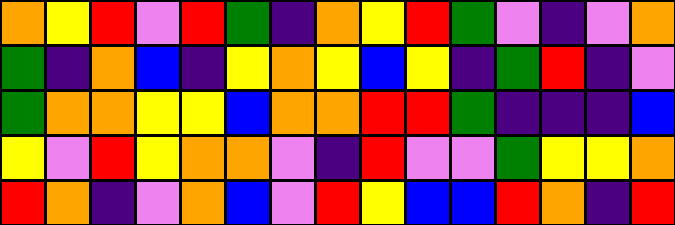[["orange", "yellow", "red", "violet", "red", "green", "indigo", "orange", "yellow", "red", "green", "violet", "indigo", "violet", "orange"], ["green", "indigo", "orange", "blue", "indigo", "yellow", "orange", "yellow", "blue", "yellow", "indigo", "green", "red", "indigo", "violet"], ["green", "orange", "orange", "yellow", "yellow", "blue", "orange", "orange", "red", "red", "green", "indigo", "indigo", "indigo", "blue"], ["yellow", "violet", "red", "yellow", "orange", "orange", "violet", "indigo", "red", "violet", "violet", "green", "yellow", "yellow", "orange"], ["red", "orange", "indigo", "violet", "orange", "blue", "violet", "red", "yellow", "blue", "blue", "red", "orange", "indigo", "red"]]